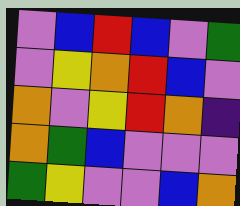[["violet", "blue", "red", "blue", "violet", "green"], ["violet", "yellow", "orange", "red", "blue", "violet"], ["orange", "violet", "yellow", "red", "orange", "indigo"], ["orange", "green", "blue", "violet", "violet", "violet"], ["green", "yellow", "violet", "violet", "blue", "orange"]]